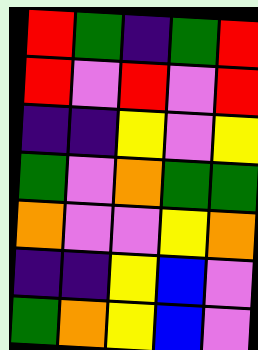[["red", "green", "indigo", "green", "red"], ["red", "violet", "red", "violet", "red"], ["indigo", "indigo", "yellow", "violet", "yellow"], ["green", "violet", "orange", "green", "green"], ["orange", "violet", "violet", "yellow", "orange"], ["indigo", "indigo", "yellow", "blue", "violet"], ["green", "orange", "yellow", "blue", "violet"]]